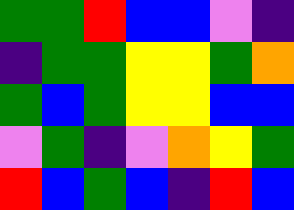[["green", "green", "red", "blue", "blue", "violet", "indigo"], ["indigo", "green", "green", "yellow", "yellow", "green", "orange"], ["green", "blue", "green", "yellow", "yellow", "blue", "blue"], ["violet", "green", "indigo", "violet", "orange", "yellow", "green"], ["red", "blue", "green", "blue", "indigo", "red", "blue"]]